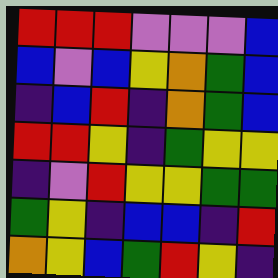[["red", "red", "red", "violet", "violet", "violet", "blue"], ["blue", "violet", "blue", "yellow", "orange", "green", "blue"], ["indigo", "blue", "red", "indigo", "orange", "green", "blue"], ["red", "red", "yellow", "indigo", "green", "yellow", "yellow"], ["indigo", "violet", "red", "yellow", "yellow", "green", "green"], ["green", "yellow", "indigo", "blue", "blue", "indigo", "red"], ["orange", "yellow", "blue", "green", "red", "yellow", "indigo"]]